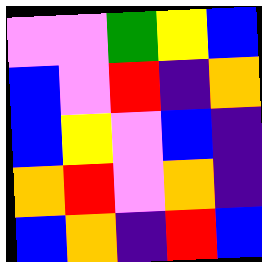[["violet", "violet", "green", "yellow", "blue"], ["blue", "violet", "red", "indigo", "orange"], ["blue", "yellow", "violet", "blue", "indigo"], ["orange", "red", "violet", "orange", "indigo"], ["blue", "orange", "indigo", "red", "blue"]]